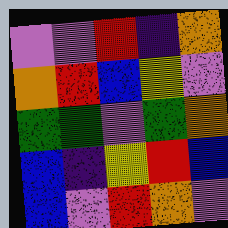[["violet", "violet", "red", "indigo", "orange"], ["orange", "red", "blue", "yellow", "violet"], ["green", "green", "violet", "green", "orange"], ["blue", "indigo", "yellow", "red", "blue"], ["blue", "violet", "red", "orange", "violet"]]